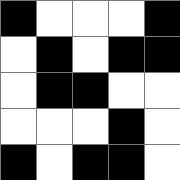[["black", "white", "white", "white", "black"], ["white", "black", "white", "black", "black"], ["white", "black", "black", "white", "white"], ["white", "white", "white", "black", "white"], ["black", "white", "black", "black", "white"]]